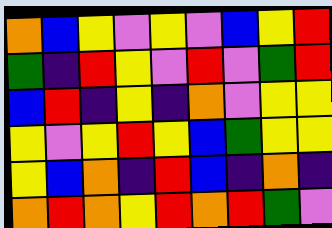[["orange", "blue", "yellow", "violet", "yellow", "violet", "blue", "yellow", "red"], ["green", "indigo", "red", "yellow", "violet", "red", "violet", "green", "red"], ["blue", "red", "indigo", "yellow", "indigo", "orange", "violet", "yellow", "yellow"], ["yellow", "violet", "yellow", "red", "yellow", "blue", "green", "yellow", "yellow"], ["yellow", "blue", "orange", "indigo", "red", "blue", "indigo", "orange", "indigo"], ["orange", "red", "orange", "yellow", "red", "orange", "red", "green", "violet"]]